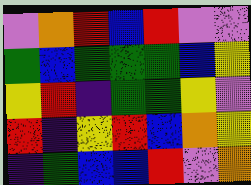[["violet", "orange", "red", "blue", "red", "violet", "violet"], ["green", "blue", "green", "green", "green", "blue", "yellow"], ["yellow", "red", "indigo", "green", "green", "yellow", "violet"], ["red", "indigo", "yellow", "red", "blue", "orange", "yellow"], ["indigo", "green", "blue", "blue", "red", "violet", "orange"]]